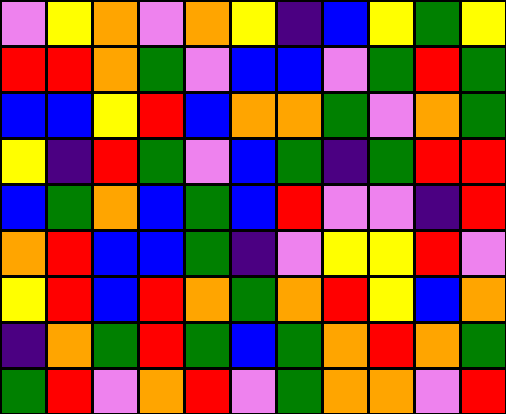[["violet", "yellow", "orange", "violet", "orange", "yellow", "indigo", "blue", "yellow", "green", "yellow"], ["red", "red", "orange", "green", "violet", "blue", "blue", "violet", "green", "red", "green"], ["blue", "blue", "yellow", "red", "blue", "orange", "orange", "green", "violet", "orange", "green"], ["yellow", "indigo", "red", "green", "violet", "blue", "green", "indigo", "green", "red", "red"], ["blue", "green", "orange", "blue", "green", "blue", "red", "violet", "violet", "indigo", "red"], ["orange", "red", "blue", "blue", "green", "indigo", "violet", "yellow", "yellow", "red", "violet"], ["yellow", "red", "blue", "red", "orange", "green", "orange", "red", "yellow", "blue", "orange"], ["indigo", "orange", "green", "red", "green", "blue", "green", "orange", "red", "orange", "green"], ["green", "red", "violet", "orange", "red", "violet", "green", "orange", "orange", "violet", "red"]]